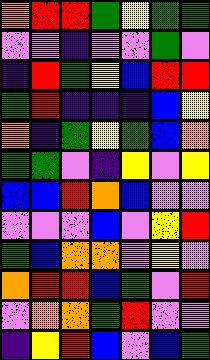[["orange", "red", "red", "green", "yellow", "green", "green"], ["violet", "violet", "indigo", "violet", "violet", "green", "violet"], ["indigo", "red", "green", "yellow", "blue", "red", "red"], ["green", "red", "indigo", "indigo", "indigo", "blue", "yellow"], ["orange", "indigo", "green", "yellow", "green", "blue", "orange"], ["green", "green", "violet", "indigo", "yellow", "violet", "yellow"], ["blue", "blue", "red", "orange", "blue", "violet", "violet"], ["violet", "violet", "violet", "blue", "violet", "yellow", "red"], ["green", "blue", "orange", "orange", "violet", "yellow", "violet"], ["orange", "red", "red", "blue", "green", "violet", "red"], ["violet", "orange", "orange", "green", "red", "violet", "violet"], ["indigo", "yellow", "red", "blue", "violet", "blue", "green"]]